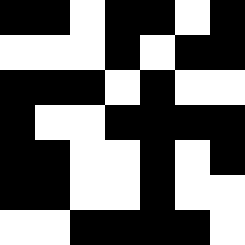[["black", "black", "white", "black", "black", "white", "black"], ["white", "white", "white", "black", "white", "black", "black"], ["black", "black", "black", "white", "black", "white", "white"], ["black", "white", "white", "black", "black", "black", "black"], ["black", "black", "white", "white", "black", "white", "black"], ["black", "black", "white", "white", "black", "white", "white"], ["white", "white", "black", "black", "black", "black", "white"]]